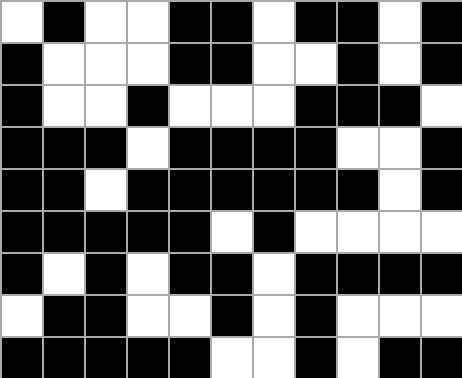[["white", "black", "white", "white", "black", "black", "white", "black", "black", "white", "black"], ["black", "white", "white", "white", "black", "black", "white", "white", "black", "white", "black"], ["black", "white", "white", "black", "white", "white", "white", "black", "black", "black", "white"], ["black", "black", "black", "white", "black", "black", "black", "black", "white", "white", "black"], ["black", "black", "white", "black", "black", "black", "black", "black", "black", "white", "black"], ["black", "black", "black", "black", "black", "white", "black", "white", "white", "white", "white"], ["black", "white", "black", "white", "black", "black", "white", "black", "black", "black", "black"], ["white", "black", "black", "white", "white", "black", "white", "black", "white", "white", "white"], ["black", "black", "black", "black", "black", "white", "white", "black", "white", "black", "black"]]